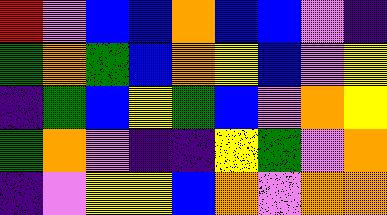[["red", "violet", "blue", "blue", "orange", "blue", "blue", "violet", "indigo"], ["green", "orange", "green", "blue", "orange", "yellow", "blue", "violet", "yellow"], ["indigo", "green", "blue", "yellow", "green", "blue", "violet", "orange", "yellow"], ["green", "orange", "violet", "indigo", "indigo", "yellow", "green", "violet", "orange"], ["indigo", "violet", "yellow", "yellow", "blue", "orange", "violet", "orange", "orange"]]